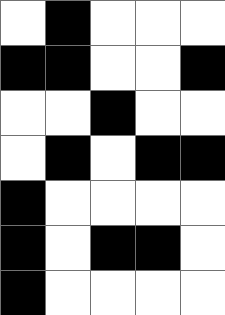[["white", "black", "white", "white", "white"], ["black", "black", "white", "white", "black"], ["white", "white", "black", "white", "white"], ["white", "black", "white", "black", "black"], ["black", "white", "white", "white", "white"], ["black", "white", "black", "black", "white"], ["black", "white", "white", "white", "white"]]